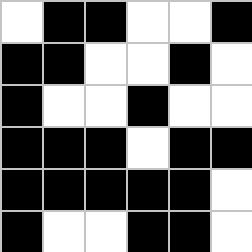[["white", "black", "black", "white", "white", "black"], ["black", "black", "white", "white", "black", "white"], ["black", "white", "white", "black", "white", "white"], ["black", "black", "black", "white", "black", "black"], ["black", "black", "black", "black", "black", "white"], ["black", "white", "white", "black", "black", "white"]]